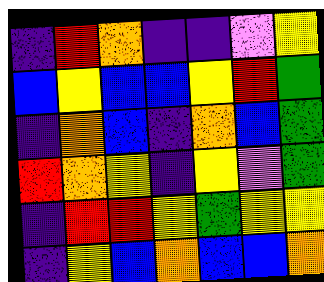[["indigo", "red", "orange", "indigo", "indigo", "violet", "yellow"], ["blue", "yellow", "blue", "blue", "yellow", "red", "green"], ["indigo", "orange", "blue", "indigo", "orange", "blue", "green"], ["red", "orange", "yellow", "indigo", "yellow", "violet", "green"], ["indigo", "red", "red", "yellow", "green", "yellow", "yellow"], ["indigo", "yellow", "blue", "orange", "blue", "blue", "orange"]]